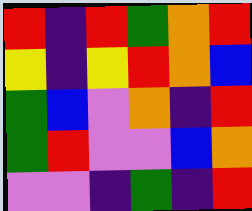[["red", "indigo", "red", "green", "orange", "red"], ["yellow", "indigo", "yellow", "red", "orange", "blue"], ["green", "blue", "violet", "orange", "indigo", "red"], ["green", "red", "violet", "violet", "blue", "orange"], ["violet", "violet", "indigo", "green", "indigo", "red"]]